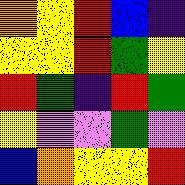[["orange", "yellow", "red", "blue", "indigo"], ["yellow", "yellow", "red", "green", "yellow"], ["red", "green", "indigo", "red", "green"], ["yellow", "violet", "violet", "green", "violet"], ["blue", "orange", "yellow", "yellow", "red"]]